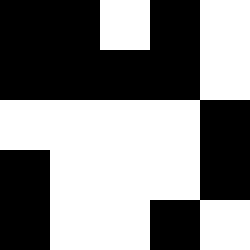[["black", "black", "white", "black", "white"], ["black", "black", "black", "black", "white"], ["white", "white", "white", "white", "black"], ["black", "white", "white", "white", "black"], ["black", "white", "white", "black", "white"]]